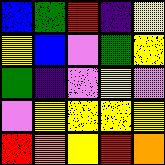[["blue", "green", "red", "indigo", "yellow"], ["yellow", "blue", "violet", "green", "yellow"], ["green", "indigo", "violet", "yellow", "violet"], ["violet", "yellow", "yellow", "yellow", "yellow"], ["red", "orange", "yellow", "red", "orange"]]